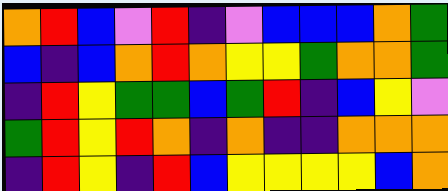[["orange", "red", "blue", "violet", "red", "indigo", "violet", "blue", "blue", "blue", "orange", "green"], ["blue", "indigo", "blue", "orange", "red", "orange", "yellow", "yellow", "green", "orange", "orange", "green"], ["indigo", "red", "yellow", "green", "green", "blue", "green", "red", "indigo", "blue", "yellow", "violet"], ["green", "red", "yellow", "red", "orange", "indigo", "orange", "indigo", "indigo", "orange", "orange", "orange"], ["indigo", "red", "yellow", "indigo", "red", "blue", "yellow", "yellow", "yellow", "yellow", "blue", "orange"]]